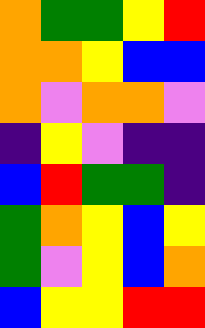[["orange", "green", "green", "yellow", "red"], ["orange", "orange", "yellow", "blue", "blue"], ["orange", "violet", "orange", "orange", "violet"], ["indigo", "yellow", "violet", "indigo", "indigo"], ["blue", "red", "green", "green", "indigo"], ["green", "orange", "yellow", "blue", "yellow"], ["green", "violet", "yellow", "blue", "orange"], ["blue", "yellow", "yellow", "red", "red"]]